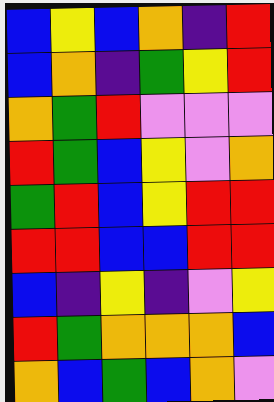[["blue", "yellow", "blue", "orange", "indigo", "red"], ["blue", "orange", "indigo", "green", "yellow", "red"], ["orange", "green", "red", "violet", "violet", "violet"], ["red", "green", "blue", "yellow", "violet", "orange"], ["green", "red", "blue", "yellow", "red", "red"], ["red", "red", "blue", "blue", "red", "red"], ["blue", "indigo", "yellow", "indigo", "violet", "yellow"], ["red", "green", "orange", "orange", "orange", "blue"], ["orange", "blue", "green", "blue", "orange", "violet"]]